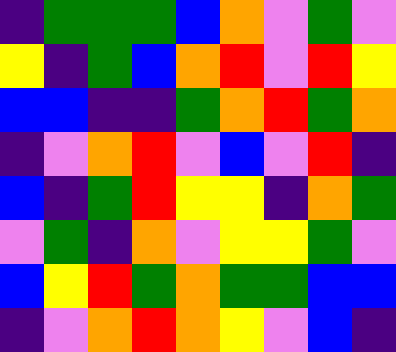[["indigo", "green", "green", "green", "blue", "orange", "violet", "green", "violet"], ["yellow", "indigo", "green", "blue", "orange", "red", "violet", "red", "yellow"], ["blue", "blue", "indigo", "indigo", "green", "orange", "red", "green", "orange"], ["indigo", "violet", "orange", "red", "violet", "blue", "violet", "red", "indigo"], ["blue", "indigo", "green", "red", "yellow", "yellow", "indigo", "orange", "green"], ["violet", "green", "indigo", "orange", "violet", "yellow", "yellow", "green", "violet"], ["blue", "yellow", "red", "green", "orange", "green", "green", "blue", "blue"], ["indigo", "violet", "orange", "red", "orange", "yellow", "violet", "blue", "indigo"]]